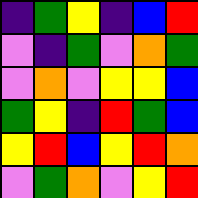[["indigo", "green", "yellow", "indigo", "blue", "red"], ["violet", "indigo", "green", "violet", "orange", "green"], ["violet", "orange", "violet", "yellow", "yellow", "blue"], ["green", "yellow", "indigo", "red", "green", "blue"], ["yellow", "red", "blue", "yellow", "red", "orange"], ["violet", "green", "orange", "violet", "yellow", "red"]]